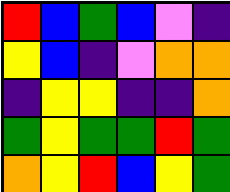[["red", "blue", "green", "blue", "violet", "indigo"], ["yellow", "blue", "indigo", "violet", "orange", "orange"], ["indigo", "yellow", "yellow", "indigo", "indigo", "orange"], ["green", "yellow", "green", "green", "red", "green"], ["orange", "yellow", "red", "blue", "yellow", "green"]]